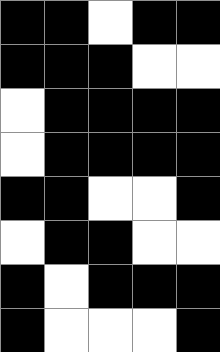[["black", "black", "white", "black", "black"], ["black", "black", "black", "white", "white"], ["white", "black", "black", "black", "black"], ["white", "black", "black", "black", "black"], ["black", "black", "white", "white", "black"], ["white", "black", "black", "white", "white"], ["black", "white", "black", "black", "black"], ["black", "white", "white", "white", "black"]]